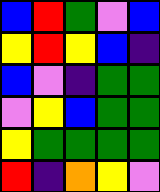[["blue", "red", "green", "violet", "blue"], ["yellow", "red", "yellow", "blue", "indigo"], ["blue", "violet", "indigo", "green", "green"], ["violet", "yellow", "blue", "green", "green"], ["yellow", "green", "green", "green", "green"], ["red", "indigo", "orange", "yellow", "violet"]]